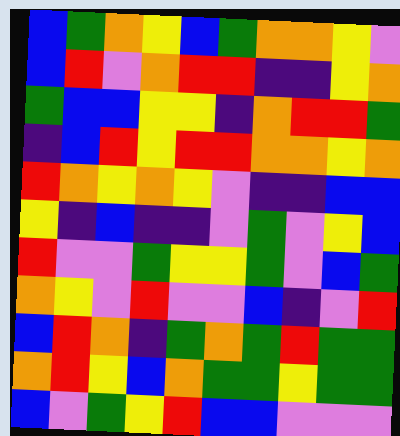[["blue", "green", "orange", "yellow", "blue", "green", "orange", "orange", "yellow", "violet"], ["blue", "red", "violet", "orange", "red", "red", "indigo", "indigo", "yellow", "orange"], ["green", "blue", "blue", "yellow", "yellow", "indigo", "orange", "red", "red", "green"], ["indigo", "blue", "red", "yellow", "red", "red", "orange", "orange", "yellow", "orange"], ["red", "orange", "yellow", "orange", "yellow", "violet", "indigo", "indigo", "blue", "blue"], ["yellow", "indigo", "blue", "indigo", "indigo", "violet", "green", "violet", "yellow", "blue"], ["red", "violet", "violet", "green", "yellow", "yellow", "green", "violet", "blue", "green"], ["orange", "yellow", "violet", "red", "violet", "violet", "blue", "indigo", "violet", "red"], ["blue", "red", "orange", "indigo", "green", "orange", "green", "red", "green", "green"], ["orange", "red", "yellow", "blue", "orange", "green", "green", "yellow", "green", "green"], ["blue", "violet", "green", "yellow", "red", "blue", "blue", "violet", "violet", "violet"]]